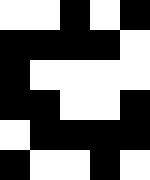[["white", "white", "black", "white", "black"], ["black", "black", "black", "black", "white"], ["black", "white", "white", "white", "white"], ["black", "black", "white", "white", "black"], ["white", "black", "black", "black", "black"], ["black", "white", "white", "black", "white"]]